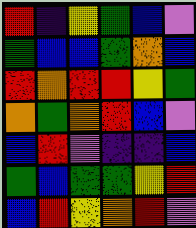[["red", "indigo", "yellow", "green", "blue", "violet"], ["green", "blue", "blue", "green", "orange", "blue"], ["red", "orange", "red", "red", "yellow", "green"], ["orange", "green", "orange", "red", "blue", "violet"], ["blue", "red", "violet", "indigo", "indigo", "blue"], ["green", "blue", "green", "green", "yellow", "red"], ["blue", "red", "yellow", "orange", "red", "violet"]]